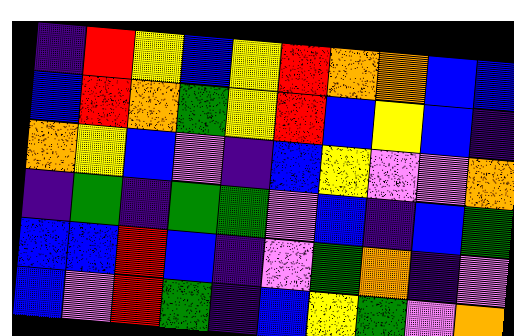[["indigo", "red", "yellow", "blue", "yellow", "red", "orange", "orange", "blue", "blue"], ["blue", "red", "orange", "green", "yellow", "red", "blue", "yellow", "blue", "indigo"], ["orange", "yellow", "blue", "violet", "indigo", "blue", "yellow", "violet", "violet", "orange"], ["indigo", "green", "indigo", "green", "green", "violet", "blue", "indigo", "blue", "green"], ["blue", "blue", "red", "blue", "indigo", "violet", "green", "orange", "indigo", "violet"], ["blue", "violet", "red", "green", "indigo", "blue", "yellow", "green", "violet", "orange"]]